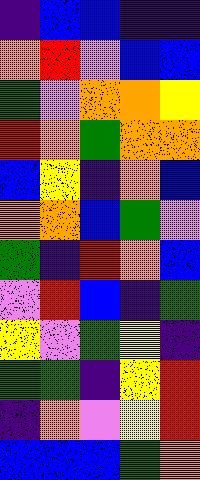[["indigo", "blue", "blue", "indigo", "indigo"], ["orange", "red", "violet", "blue", "blue"], ["green", "violet", "orange", "orange", "yellow"], ["red", "orange", "green", "orange", "orange"], ["blue", "yellow", "indigo", "orange", "blue"], ["orange", "orange", "blue", "green", "violet"], ["green", "indigo", "red", "orange", "blue"], ["violet", "red", "blue", "indigo", "green"], ["yellow", "violet", "green", "yellow", "indigo"], ["green", "green", "indigo", "yellow", "red"], ["indigo", "orange", "violet", "yellow", "red"], ["blue", "blue", "blue", "green", "orange"]]